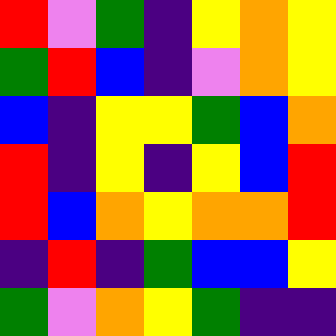[["red", "violet", "green", "indigo", "yellow", "orange", "yellow"], ["green", "red", "blue", "indigo", "violet", "orange", "yellow"], ["blue", "indigo", "yellow", "yellow", "green", "blue", "orange"], ["red", "indigo", "yellow", "indigo", "yellow", "blue", "red"], ["red", "blue", "orange", "yellow", "orange", "orange", "red"], ["indigo", "red", "indigo", "green", "blue", "blue", "yellow"], ["green", "violet", "orange", "yellow", "green", "indigo", "indigo"]]